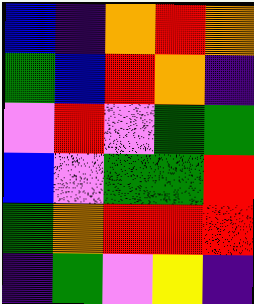[["blue", "indigo", "orange", "red", "orange"], ["green", "blue", "red", "orange", "indigo"], ["violet", "red", "violet", "green", "green"], ["blue", "violet", "green", "green", "red"], ["green", "orange", "red", "red", "red"], ["indigo", "green", "violet", "yellow", "indigo"]]